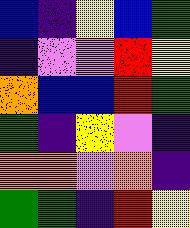[["blue", "indigo", "yellow", "blue", "green"], ["indigo", "violet", "violet", "red", "yellow"], ["orange", "blue", "blue", "red", "green"], ["green", "indigo", "yellow", "violet", "indigo"], ["orange", "orange", "violet", "orange", "indigo"], ["green", "green", "indigo", "red", "yellow"]]